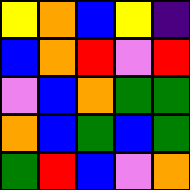[["yellow", "orange", "blue", "yellow", "indigo"], ["blue", "orange", "red", "violet", "red"], ["violet", "blue", "orange", "green", "green"], ["orange", "blue", "green", "blue", "green"], ["green", "red", "blue", "violet", "orange"]]